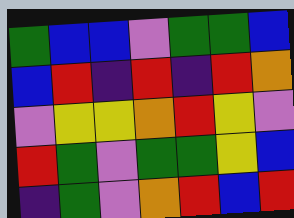[["green", "blue", "blue", "violet", "green", "green", "blue"], ["blue", "red", "indigo", "red", "indigo", "red", "orange"], ["violet", "yellow", "yellow", "orange", "red", "yellow", "violet"], ["red", "green", "violet", "green", "green", "yellow", "blue"], ["indigo", "green", "violet", "orange", "red", "blue", "red"]]